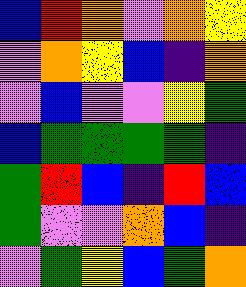[["blue", "red", "orange", "violet", "orange", "yellow"], ["violet", "orange", "yellow", "blue", "indigo", "orange"], ["violet", "blue", "violet", "violet", "yellow", "green"], ["blue", "green", "green", "green", "green", "indigo"], ["green", "red", "blue", "indigo", "red", "blue"], ["green", "violet", "violet", "orange", "blue", "indigo"], ["violet", "green", "yellow", "blue", "green", "orange"]]